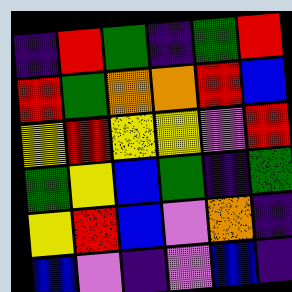[["indigo", "red", "green", "indigo", "green", "red"], ["red", "green", "orange", "orange", "red", "blue"], ["yellow", "red", "yellow", "yellow", "violet", "red"], ["green", "yellow", "blue", "green", "indigo", "green"], ["yellow", "red", "blue", "violet", "orange", "indigo"], ["blue", "violet", "indigo", "violet", "blue", "indigo"]]